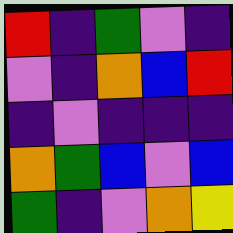[["red", "indigo", "green", "violet", "indigo"], ["violet", "indigo", "orange", "blue", "red"], ["indigo", "violet", "indigo", "indigo", "indigo"], ["orange", "green", "blue", "violet", "blue"], ["green", "indigo", "violet", "orange", "yellow"]]